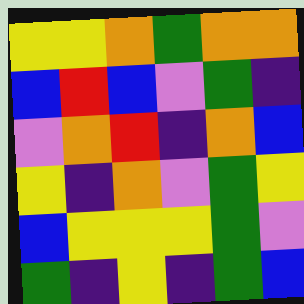[["yellow", "yellow", "orange", "green", "orange", "orange"], ["blue", "red", "blue", "violet", "green", "indigo"], ["violet", "orange", "red", "indigo", "orange", "blue"], ["yellow", "indigo", "orange", "violet", "green", "yellow"], ["blue", "yellow", "yellow", "yellow", "green", "violet"], ["green", "indigo", "yellow", "indigo", "green", "blue"]]